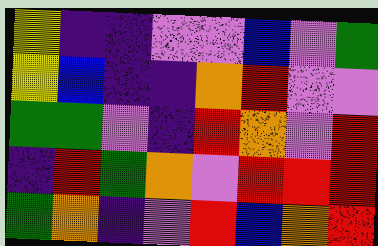[["yellow", "indigo", "indigo", "violet", "violet", "blue", "violet", "green"], ["yellow", "blue", "indigo", "indigo", "orange", "red", "violet", "violet"], ["green", "green", "violet", "indigo", "red", "orange", "violet", "red"], ["indigo", "red", "green", "orange", "violet", "red", "red", "red"], ["green", "orange", "indigo", "violet", "red", "blue", "orange", "red"]]